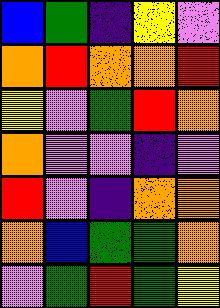[["blue", "green", "indigo", "yellow", "violet"], ["orange", "red", "orange", "orange", "red"], ["yellow", "violet", "green", "red", "orange"], ["orange", "violet", "violet", "indigo", "violet"], ["red", "violet", "indigo", "orange", "orange"], ["orange", "blue", "green", "green", "orange"], ["violet", "green", "red", "green", "yellow"]]